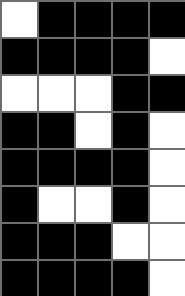[["white", "black", "black", "black", "black"], ["black", "black", "black", "black", "white"], ["white", "white", "white", "black", "black"], ["black", "black", "white", "black", "white"], ["black", "black", "black", "black", "white"], ["black", "white", "white", "black", "white"], ["black", "black", "black", "white", "white"], ["black", "black", "black", "black", "white"]]